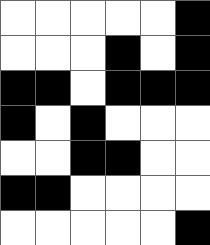[["white", "white", "white", "white", "white", "black"], ["white", "white", "white", "black", "white", "black"], ["black", "black", "white", "black", "black", "black"], ["black", "white", "black", "white", "white", "white"], ["white", "white", "black", "black", "white", "white"], ["black", "black", "white", "white", "white", "white"], ["white", "white", "white", "white", "white", "black"]]